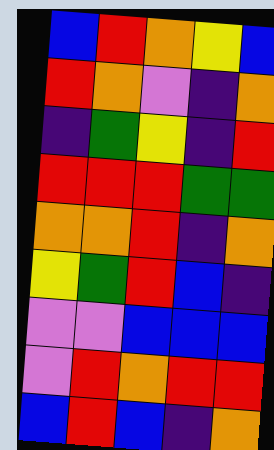[["blue", "red", "orange", "yellow", "blue"], ["red", "orange", "violet", "indigo", "orange"], ["indigo", "green", "yellow", "indigo", "red"], ["red", "red", "red", "green", "green"], ["orange", "orange", "red", "indigo", "orange"], ["yellow", "green", "red", "blue", "indigo"], ["violet", "violet", "blue", "blue", "blue"], ["violet", "red", "orange", "red", "red"], ["blue", "red", "blue", "indigo", "orange"]]